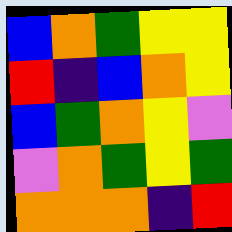[["blue", "orange", "green", "yellow", "yellow"], ["red", "indigo", "blue", "orange", "yellow"], ["blue", "green", "orange", "yellow", "violet"], ["violet", "orange", "green", "yellow", "green"], ["orange", "orange", "orange", "indigo", "red"]]